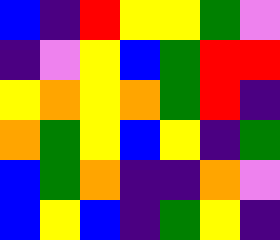[["blue", "indigo", "red", "yellow", "yellow", "green", "violet"], ["indigo", "violet", "yellow", "blue", "green", "red", "red"], ["yellow", "orange", "yellow", "orange", "green", "red", "indigo"], ["orange", "green", "yellow", "blue", "yellow", "indigo", "green"], ["blue", "green", "orange", "indigo", "indigo", "orange", "violet"], ["blue", "yellow", "blue", "indigo", "green", "yellow", "indigo"]]